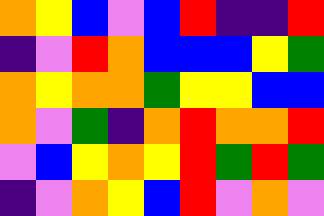[["orange", "yellow", "blue", "violet", "blue", "red", "indigo", "indigo", "red"], ["indigo", "violet", "red", "orange", "blue", "blue", "blue", "yellow", "green"], ["orange", "yellow", "orange", "orange", "green", "yellow", "yellow", "blue", "blue"], ["orange", "violet", "green", "indigo", "orange", "red", "orange", "orange", "red"], ["violet", "blue", "yellow", "orange", "yellow", "red", "green", "red", "green"], ["indigo", "violet", "orange", "yellow", "blue", "red", "violet", "orange", "violet"]]